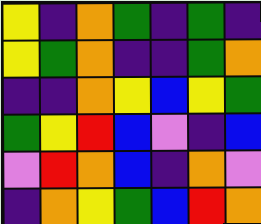[["yellow", "indigo", "orange", "green", "indigo", "green", "indigo"], ["yellow", "green", "orange", "indigo", "indigo", "green", "orange"], ["indigo", "indigo", "orange", "yellow", "blue", "yellow", "green"], ["green", "yellow", "red", "blue", "violet", "indigo", "blue"], ["violet", "red", "orange", "blue", "indigo", "orange", "violet"], ["indigo", "orange", "yellow", "green", "blue", "red", "orange"]]